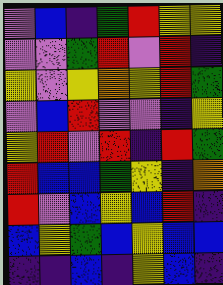[["violet", "blue", "indigo", "green", "red", "yellow", "yellow"], ["violet", "violet", "green", "red", "violet", "red", "indigo"], ["yellow", "violet", "yellow", "orange", "yellow", "red", "green"], ["violet", "blue", "red", "violet", "violet", "indigo", "yellow"], ["yellow", "red", "violet", "red", "indigo", "red", "green"], ["red", "blue", "blue", "green", "yellow", "indigo", "orange"], ["red", "violet", "blue", "yellow", "blue", "red", "indigo"], ["blue", "yellow", "green", "blue", "yellow", "blue", "blue"], ["indigo", "indigo", "blue", "indigo", "yellow", "blue", "indigo"]]